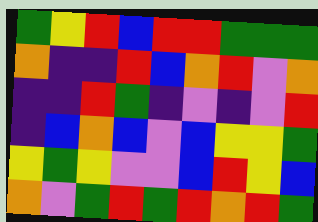[["green", "yellow", "red", "blue", "red", "red", "green", "green", "green"], ["orange", "indigo", "indigo", "red", "blue", "orange", "red", "violet", "orange"], ["indigo", "indigo", "red", "green", "indigo", "violet", "indigo", "violet", "red"], ["indigo", "blue", "orange", "blue", "violet", "blue", "yellow", "yellow", "green"], ["yellow", "green", "yellow", "violet", "violet", "blue", "red", "yellow", "blue"], ["orange", "violet", "green", "red", "green", "red", "orange", "red", "green"]]